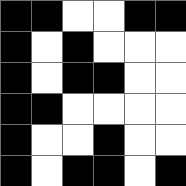[["black", "black", "white", "white", "black", "black"], ["black", "white", "black", "white", "white", "white"], ["black", "white", "black", "black", "white", "white"], ["black", "black", "white", "white", "white", "white"], ["black", "white", "white", "black", "white", "white"], ["black", "white", "black", "black", "white", "black"]]